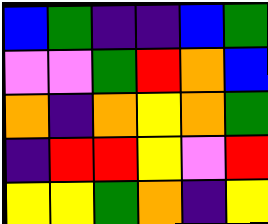[["blue", "green", "indigo", "indigo", "blue", "green"], ["violet", "violet", "green", "red", "orange", "blue"], ["orange", "indigo", "orange", "yellow", "orange", "green"], ["indigo", "red", "red", "yellow", "violet", "red"], ["yellow", "yellow", "green", "orange", "indigo", "yellow"]]